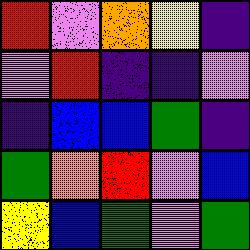[["red", "violet", "orange", "yellow", "indigo"], ["violet", "red", "indigo", "indigo", "violet"], ["indigo", "blue", "blue", "green", "indigo"], ["green", "orange", "red", "violet", "blue"], ["yellow", "blue", "green", "violet", "green"]]